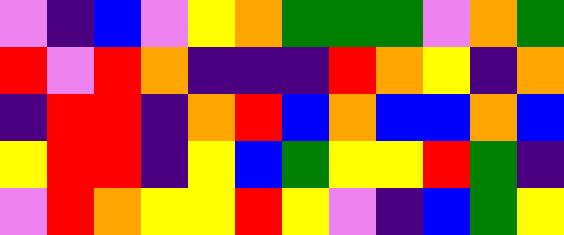[["violet", "indigo", "blue", "violet", "yellow", "orange", "green", "green", "green", "violet", "orange", "green"], ["red", "violet", "red", "orange", "indigo", "indigo", "indigo", "red", "orange", "yellow", "indigo", "orange"], ["indigo", "red", "red", "indigo", "orange", "red", "blue", "orange", "blue", "blue", "orange", "blue"], ["yellow", "red", "red", "indigo", "yellow", "blue", "green", "yellow", "yellow", "red", "green", "indigo"], ["violet", "red", "orange", "yellow", "yellow", "red", "yellow", "violet", "indigo", "blue", "green", "yellow"]]